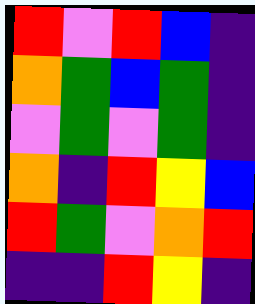[["red", "violet", "red", "blue", "indigo"], ["orange", "green", "blue", "green", "indigo"], ["violet", "green", "violet", "green", "indigo"], ["orange", "indigo", "red", "yellow", "blue"], ["red", "green", "violet", "orange", "red"], ["indigo", "indigo", "red", "yellow", "indigo"]]